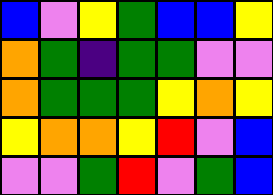[["blue", "violet", "yellow", "green", "blue", "blue", "yellow"], ["orange", "green", "indigo", "green", "green", "violet", "violet"], ["orange", "green", "green", "green", "yellow", "orange", "yellow"], ["yellow", "orange", "orange", "yellow", "red", "violet", "blue"], ["violet", "violet", "green", "red", "violet", "green", "blue"]]